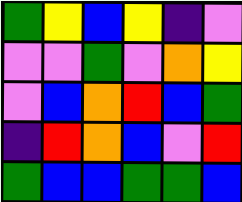[["green", "yellow", "blue", "yellow", "indigo", "violet"], ["violet", "violet", "green", "violet", "orange", "yellow"], ["violet", "blue", "orange", "red", "blue", "green"], ["indigo", "red", "orange", "blue", "violet", "red"], ["green", "blue", "blue", "green", "green", "blue"]]